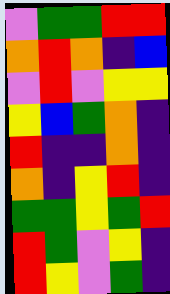[["violet", "green", "green", "red", "red"], ["orange", "red", "orange", "indigo", "blue"], ["violet", "red", "violet", "yellow", "yellow"], ["yellow", "blue", "green", "orange", "indigo"], ["red", "indigo", "indigo", "orange", "indigo"], ["orange", "indigo", "yellow", "red", "indigo"], ["green", "green", "yellow", "green", "red"], ["red", "green", "violet", "yellow", "indigo"], ["red", "yellow", "violet", "green", "indigo"]]